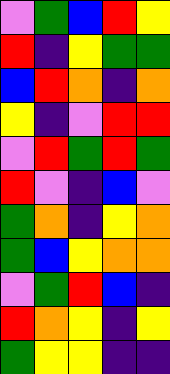[["violet", "green", "blue", "red", "yellow"], ["red", "indigo", "yellow", "green", "green"], ["blue", "red", "orange", "indigo", "orange"], ["yellow", "indigo", "violet", "red", "red"], ["violet", "red", "green", "red", "green"], ["red", "violet", "indigo", "blue", "violet"], ["green", "orange", "indigo", "yellow", "orange"], ["green", "blue", "yellow", "orange", "orange"], ["violet", "green", "red", "blue", "indigo"], ["red", "orange", "yellow", "indigo", "yellow"], ["green", "yellow", "yellow", "indigo", "indigo"]]